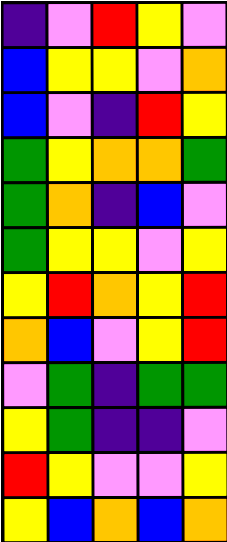[["indigo", "violet", "red", "yellow", "violet"], ["blue", "yellow", "yellow", "violet", "orange"], ["blue", "violet", "indigo", "red", "yellow"], ["green", "yellow", "orange", "orange", "green"], ["green", "orange", "indigo", "blue", "violet"], ["green", "yellow", "yellow", "violet", "yellow"], ["yellow", "red", "orange", "yellow", "red"], ["orange", "blue", "violet", "yellow", "red"], ["violet", "green", "indigo", "green", "green"], ["yellow", "green", "indigo", "indigo", "violet"], ["red", "yellow", "violet", "violet", "yellow"], ["yellow", "blue", "orange", "blue", "orange"]]